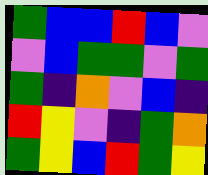[["green", "blue", "blue", "red", "blue", "violet"], ["violet", "blue", "green", "green", "violet", "green"], ["green", "indigo", "orange", "violet", "blue", "indigo"], ["red", "yellow", "violet", "indigo", "green", "orange"], ["green", "yellow", "blue", "red", "green", "yellow"]]